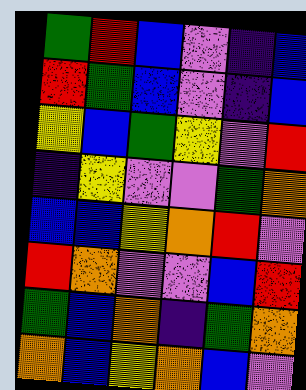[["green", "red", "blue", "violet", "indigo", "blue"], ["red", "green", "blue", "violet", "indigo", "blue"], ["yellow", "blue", "green", "yellow", "violet", "red"], ["indigo", "yellow", "violet", "violet", "green", "orange"], ["blue", "blue", "yellow", "orange", "red", "violet"], ["red", "orange", "violet", "violet", "blue", "red"], ["green", "blue", "orange", "indigo", "green", "orange"], ["orange", "blue", "yellow", "orange", "blue", "violet"]]